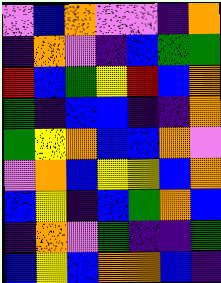[["violet", "blue", "orange", "violet", "violet", "indigo", "orange"], ["indigo", "orange", "violet", "indigo", "blue", "green", "green"], ["red", "blue", "green", "yellow", "red", "blue", "orange"], ["green", "indigo", "blue", "blue", "indigo", "indigo", "orange"], ["green", "yellow", "orange", "blue", "blue", "orange", "violet"], ["violet", "orange", "blue", "yellow", "yellow", "blue", "orange"], ["blue", "yellow", "indigo", "blue", "green", "orange", "blue"], ["indigo", "orange", "violet", "green", "indigo", "indigo", "green"], ["blue", "yellow", "blue", "orange", "orange", "blue", "indigo"]]